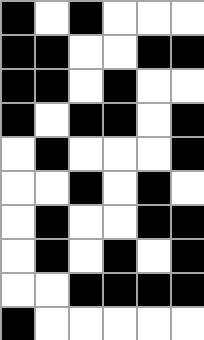[["black", "white", "black", "white", "white", "white"], ["black", "black", "white", "white", "black", "black"], ["black", "black", "white", "black", "white", "white"], ["black", "white", "black", "black", "white", "black"], ["white", "black", "white", "white", "white", "black"], ["white", "white", "black", "white", "black", "white"], ["white", "black", "white", "white", "black", "black"], ["white", "black", "white", "black", "white", "black"], ["white", "white", "black", "black", "black", "black"], ["black", "white", "white", "white", "white", "white"]]